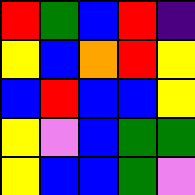[["red", "green", "blue", "red", "indigo"], ["yellow", "blue", "orange", "red", "yellow"], ["blue", "red", "blue", "blue", "yellow"], ["yellow", "violet", "blue", "green", "green"], ["yellow", "blue", "blue", "green", "violet"]]